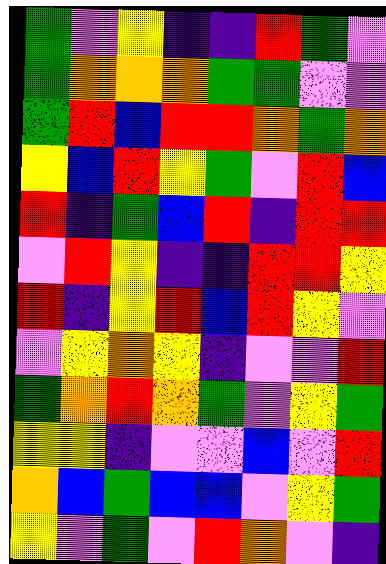[["green", "violet", "yellow", "indigo", "indigo", "red", "green", "violet"], ["green", "orange", "orange", "orange", "green", "green", "violet", "violet"], ["green", "red", "blue", "red", "red", "orange", "green", "orange"], ["yellow", "blue", "red", "yellow", "green", "violet", "red", "blue"], ["red", "indigo", "green", "blue", "red", "indigo", "red", "red"], ["violet", "red", "yellow", "indigo", "indigo", "red", "red", "yellow"], ["red", "indigo", "yellow", "red", "blue", "red", "yellow", "violet"], ["violet", "yellow", "orange", "yellow", "indigo", "violet", "violet", "red"], ["green", "orange", "red", "orange", "green", "violet", "yellow", "green"], ["yellow", "yellow", "indigo", "violet", "violet", "blue", "violet", "red"], ["orange", "blue", "green", "blue", "blue", "violet", "yellow", "green"], ["yellow", "violet", "green", "violet", "red", "orange", "violet", "indigo"]]